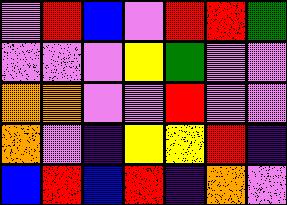[["violet", "red", "blue", "violet", "red", "red", "green"], ["violet", "violet", "violet", "yellow", "green", "violet", "violet"], ["orange", "orange", "violet", "violet", "red", "violet", "violet"], ["orange", "violet", "indigo", "yellow", "yellow", "red", "indigo"], ["blue", "red", "blue", "red", "indigo", "orange", "violet"]]